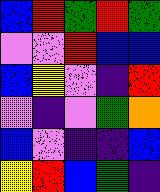[["blue", "red", "green", "red", "green"], ["violet", "violet", "red", "blue", "blue"], ["blue", "yellow", "violet", "indigo", "red"], ["violet", "indigo", "violet", "green", "orange"], ["blue", "violet", "indigo", "indigo", "blue"], ["yellow", "red", "blue", "green", "indigo"]]